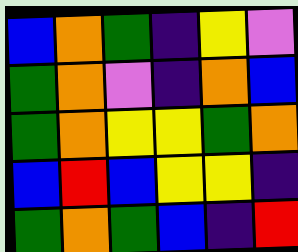[["blue", "orange", "green", "indigo", "yellow", "violet"], ["green", "orange", "violet", "indigo", "orange", "blue"], ["green", "orange", "yellow", "yellow", "green", "orange"], ["blue", "red", "blue", "yellow", "yellow", "indigo"], ["green", "orange", "green", "blue", "indigo", "red"]]